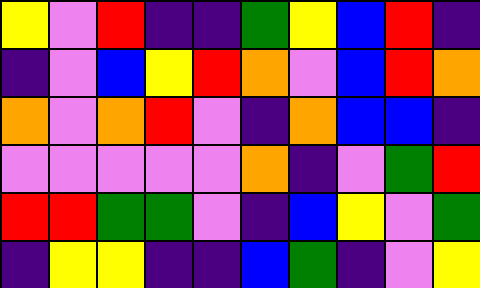[["yellow", "violet", "red", "indigo", "indigo", "green", "yellow", "blue", "red", "indigo"], ["indigo", "violet", "blue", "yellow", "red", "orange", "violet", "blue", "red", "orange"], ["orange", "violet", "orange", "red", "violet", "indigo", "orange", "blue", "blue", "indigo"], ["violet", "violet", "violet", "violet", "violet", "orange", "indigo", "violet", "green", "red"], ["red", "red", "green", "green", "violet", "indigo", "blue", "yellow", "violet", "green"], ["indigo", "yellow", "yellow", "indigo", "indigo", "blue", "green", "indigo", "violet", "yellow"]]